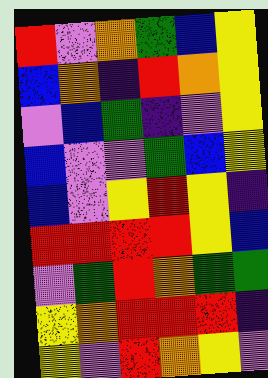[["red", "violet", "orange", "green", "blue", "yellow"], ["blue", "orange", "indigo", "red", "orange", "yellow"], ["violet", "blue", "green", "indigo", "violet", "yellow"], ["blue", "violet", "violet", "green", "blue", "yellow"], ["blue", "violet", "yellow", "red", "yellow", "indigo"], ["red", "red", "red", "red", "yellow", "blue"], ["violet", "green", "red", "orange", "green", "green"], ["yellow", "orange", "red", "red", "red", "indigo"], ["yellow", "violet", "red", "orange", "yellow", "violet"]]